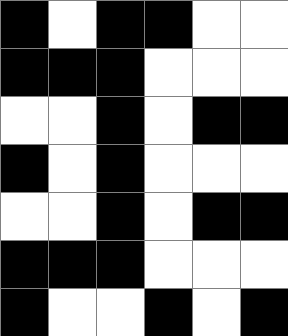[["black", "white", "black", "black", "white", "white"], ["black", "black", "black", "white", "white", "white"], ["white", "white", "black", "white", "black", "black"], ["black", "white", "black", "white", "white", "white"], ["white", "white", "black", "white", "black", "black"], ["black", "black", "black", "white", "white", "white"], ["black", "white", "white", "black", "white", "black"]]